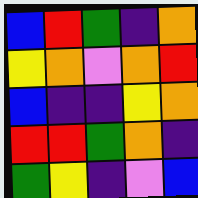[["blue", "red", "green", "indigo", "orange"], ["yellow", "orange", "violet", "orange", "red"], ["blue", "indigo", "indigo", "yellow", "orange"], ["red", "red", "green", "orange", "indigo"], ["green", "yellow", "indigo", "violet", "blue"]]